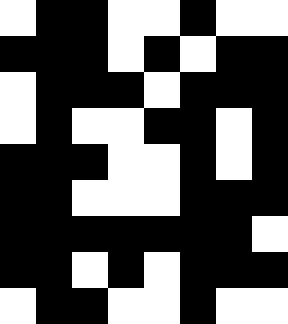[["white", "black", "black", "white", "white", "black", "white", "white"], ["black", "black", "black", "white", "black", "white", "black", "black"], ["white", "black", "black", "black", "white", "black", "black", "black"], ["white", "black", "white", "white", "black", "black", "white", "black"], ["black", "black", "black", "white", "white", "black", "white", "black"], ["black", "black", "white", "white", "white", "black", "black", "black"], ["black", "black", "black", "black", "black", "black", "black", "white"], ["black", "black", "white", "black", "white", "black", "black", "black"], ["white", "black", "black", "white", "white", "black", "white", "white"]]